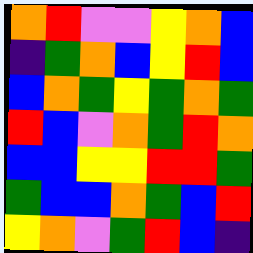[["orange", "red", "violet", "violet", "yellow", "orange", "blue"], ["indigo", "green", "orange", "blue", "yellow", "red", "blue"], ["blue", "orange", "green", "yellow", "green", "orange", "green"], ["red", "blue", "violet", "orange", "green", "red", "orange"], ["blue", "blue", "yellow", "yellow", "red", "red", "green"], ["green", "blue", "blue", "orange", "green", "blue", "red"], ["yellow", "orange", "violet", "green", "red", "blue", "indigo"]]